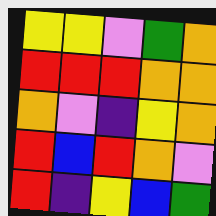[["yellow", "yellow", "violet", "green", "orange"], ["red", "red", "red", "orange", "orange"], ["orange", "violet", "indigo", "yellow", "orange"], ["red", "blue", "red", "orange", "violet"], ["red", "indigo", "yellow", "blue", "green"]]